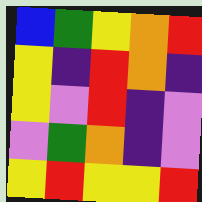[["blue", "green", "yellow", "orange", "red"], ["yellow", "indigo", "red", "orange", "indigo"], ["yellow", "violet", "red", "indigo", "violet"], ["violet", "green", "orange", "indigo", "violet"], ["yellow", "red", "yellow", "yellow", "red"]]